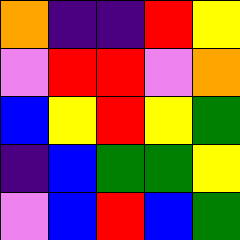[["orange", "indigo", "indigo", "red", "yellow"], ["violet", "red", "red", "violet", "orange"], ["blue", "yellow", "red", "yellow", "green"], ["indigo", "blue", "green", "green", "yellow"], ["violet", "blue", "red", "blue", "green"]]